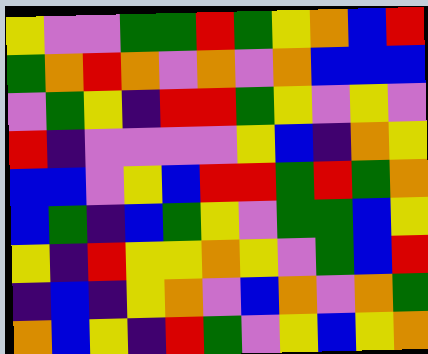[["yellow", "violet", "violet", "green", "green", "red", "green", "yellow", "orange", "blue", "red"], ["green", "orange", "red", "orange", "violet", "orange", "violet", "orange", "blue", "blue", "blue"], ["violet", "green", "yellow", "indigo", "red", "red", "green", "yellow", "violet", "yellow", "violet"], ["red", "indigo", "violet", "violet", "violet", "violet", "yellow", "blue", "indigo", "orange", "yellow"], ["blue", "blue", "violet", "yellow", "blue", "red", "red", "green", "red", "green", "orange"], ["blue", "green", "indigo", "blue", "green", "yellow", "violet", "green", "green", "blue", "yellow"], ["yellow", "indigo", "red", "yellow", "yellow", "orange", "yellow", "violet", "green", "blue", "red"], ["indigo", "blue", "indigo", "yellow", "orange", "violet", "blue", "orange", "violet", "orange", "green"], ["orange", "blue", "yellow", "indigo", "red", "green", "violet", "yellow", "blue", "yellow", "orange"]]